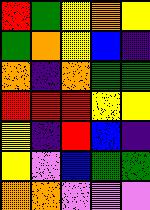[["red", "green", "yellow", "orange", "yellow"], ["green", "orange", "yellow", "blue", "indigo"], ["orange", "indigo", "orange", "green", "green"], ["red", "red", "red", "yellow", "yellow"], ["yellow", "indigo", "red", "blue", "indigo"], ["yellow", "violet", "blue", "green", "green"], ["orange", "orange", "violet", "violet", "violet"]]